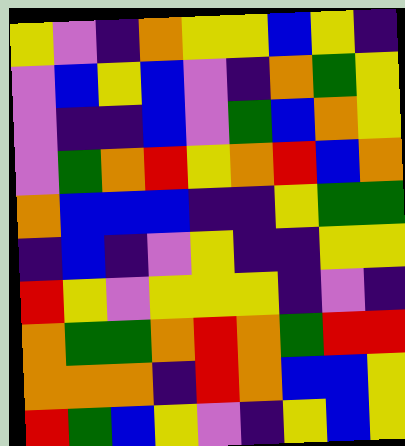[["yellow", "violet", "indigo", "orange", "yellow", "yellow", "blue", "yellow", "indigo"], ["violet", "blue", "yellow", "blue", "violet", "indigo", "orange", "green", "yellow"], ["violet", "indigo", "indigo", "blue", "violet", "green", "blue", "orange", "yellow"], ["violet", "green", "orange", "red", "yellow", "orange", "red", "blue", "orange"], ["orange", "blue", "blue", "blue", "indigo", "indigo", "yellow", "green", "green"], ["indigo", "blue", "indigo", "violet", "yellow", "indigo", "indigo", "yellow", "yellow"], ["red", "yellow", "violet", "yellow", "yellow", "yellow", "indigo", "violet", "indigo"], ["orange", "green", "green", "orange", "red", "orange", "green", "red", "red"], ["orange", "orange", "orange", "indigo", "red", "orange", "blue", "blue", "yellow"], ["red", "green", "blue", "yellow", "violet", "indigo", "yellow", "blue", "yellow"]]